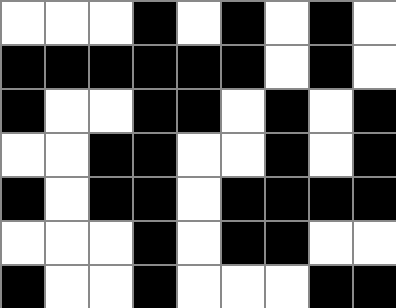[["white", "white", "white", "black", "white", "black", "white", "black", "white"], ["black", "black", "black", "black", "black", "black", "white", "black", "white"], ["black", "white", "white", "black", "black", "white", "black", "white", "black"], ["white", "white", "black", "black", "white", "white", "black", "white", "black"], ["black", "white", "black", "black", "white", "black", "black", "black", "black"], ["white", "white", "white", "black", "white", "black", "black", "white", "white"], ["black", "white", "white", "black", "white", "white", "white", "black", "black"]]